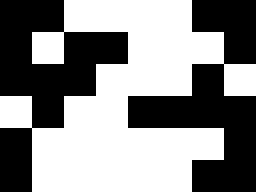[["black", "black", "white", "white", "white", "white", "black", "black"], ["black", "white", "black", "black", "white", "white", "white", "black"], ["black", "black", "black", "white", "white", "white", "black", "white"], ["white", "black", "white", "white", "black", "black", "black", "black"], ["black", "white", "white", "white", "white", "white", "white", "black"], ["black", "white", "white", "white", "white", "white", "black", "black"]]